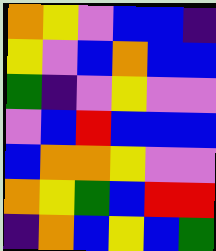[["orange", "yellow", "violet", "blue", "blue", "indigo"], ["yellow", "violet", "blue", "orange", "blue", "blue"], ["green", "indigo", "violet", "yellow", "violet", "violet"], ["violet", "blue", "red", "blue", "blue", "blue"], ["blue", "orange", "orange", "yellow", "violet", "violet"], ["orange", "yellow", "green", "blue", "red", "red"], ["indigo", "orange", "blue", "yellow", "blue", "green"]]